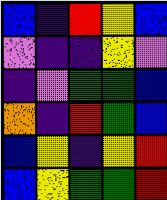[["blue", "indigo", "red", "yellow", "blue"], ["violet", "indigo", "indigo", "yellow", "violet"], ["indigo", "violet", "green", "green", "blue"], ["orange", "indigo", "red", "green", "blue"], ["blue", "yellow", "indigo", "yellow", "red"], ["blue", "yellow", "green", "green", "red"]]